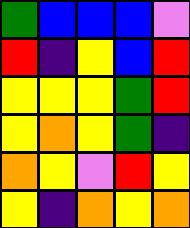[["green", "blue", "blue", "blue", "violet"], ["red", "indigo", "yellow", "blue", "red"], ["yellow", "yellow", "yellow", "green", "red"], ["yellow", "orange", "yellow", "green", "indigo"], ["orange", "yellow", "violet", "red", "yellow"], ["yellow", "indigo", "orange", "yellow", "orange"]]